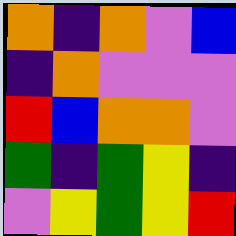[["orange", "indigo", "orange", "violet", "blue"], ["indigo", "orange", "violet", "violet", "violet"], ["red", "blue", "orange", "orange", "violet"], ["green", "indigo", "green", "yellow", "indigo"], ["violet", "yellow", "green", "yellow", "red"]]